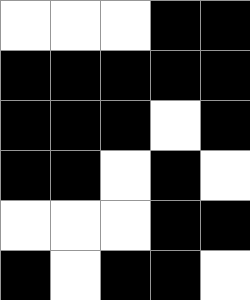[["white", "white", "white", "black", "black"], ["black", "black", "black", "black", "black"], ["black", "black", "black", "white", "black"], ["black", "black", "white", "black", "white"], ["white", "white", "white", "black", "black"], ["black", "white", "black", "black", "white"]]